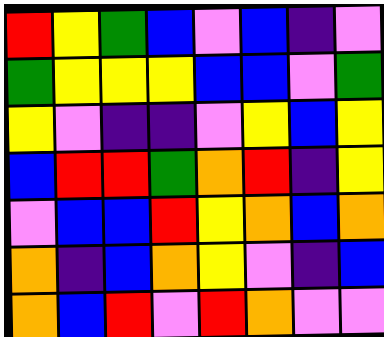[["red", "yellow", "green", "blue", "violet", "blue", "indigo", "violet"], ["green", "yellow", "yellow", "yellow", "blue", "blue", "violet", "green"], ["yellow", "violet", "indigo", "indigo", "violet", "yellow", "blue", "yellow"], ["blue", "red", "red", "green", "orange", "red", "indigo", "yellow"], ["violet", "blue", "blue", "red", "yellow", "orange", "blue", "orange"], ["orange", "indigo", "blue", "orange", "yellow", "violet", "indigo", "blue"], ["orange", "blue", "red", "violet", "red", "orange", "violet", "violet"]]